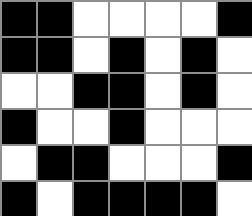[["black", "black", "white", "white", "white", "white", "black"], ["black", "black", "white", "black", "white", "black", "white"], ["white", "white", "black", "black", "white", "black", "white"], ["black", "white", "white", "black", "white", "white", "white"], ["white", "black", "black", "white", "white", "white", "black"], ["black", "white", "black", "black", "black", "black", "white"]]